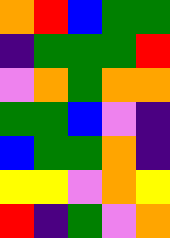[["orange", "red", "blue", "green", "green"], ["indigo", "green", "green", "green", "red"], ["violet", "orange", "green", "orange", "orange"], ["green", "green", "blue", "violet", "indigo"], ["blue", "green", "green", "orange", "indigo"], ["yellow", "yellow", "violet", "orange", "yellow"], ["red", "indigo", "green", "violet", "orange"]]